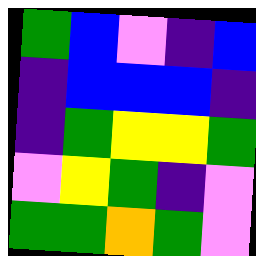[["green", "blue", "violet", "indigo", "blue"], ["indigo", "blue", "blue", "blue", "indigo"], ["indigo", "green", "yellow", "yellow", "green"], ["violet", "yellow", "green", "indigo", "violet"], ["green", "green", "orange", "green", "violet"]]